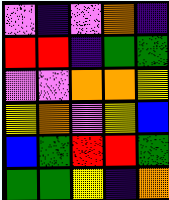[["violet", "indigo", "violet", "orange", "indigo"], ["red", "red", "indigo", "green", "green"], ["violet", "violet", "orange", "orange", "yellow"], ["yellow", "orange", "violet", "yellow", "blue"], ["blue", "green", "red", "red", "green"], ["green", "green", "yellow", "indigo", "orange"]]